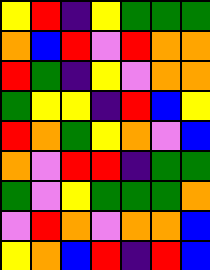[["yellow", "red", "indigo", "yellow", "green", "green", "green"], ["orange", "blue", "red", "violet", "red", "orange", "orange"], ["red", "green", "indigo", "yellow", "violet", "orange", "orange"], ["green", "yellow", "yellow", "indigo", "red", "blue", "yellow"], ["red", "orange", "green", "yellow", "orange", "violet", "blue"], ["orange", "violet", "red", "red", "indigo", "green", "green"], ["green", "violet", "yellow", "green", "green", "green", "orange"], ["violet", "red", "orange", "violet", "orange", "orange", "blue"], ["yellow", "orange", "blue", "red", "indigo", "red", "blue"]]